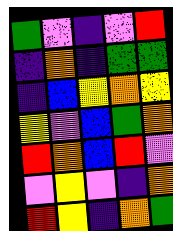[["green", "violet", "indigo", "violet", "red"], ["indigo", "orange", "indigo", "green", "green"], ["indigo", "blue", "yellow", "orange", "yellow"], ["yellow", "violet", "blue", "green", "orange"], ["red", "orange", "blue", "red", "violet"], ["violet", "yellow", "violet", "indigo", "orange"], ["red", "yellow", "indigo", "orange", "green"]]